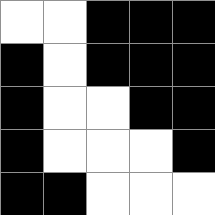[["white", "white", "black", "black", "black"], ["black", "white", "black", "black", "black"], ["black", "white", "white", "black", "black"], ["black", "white", "white", "white", "black"], ["black", "black", "white", "white", "white"]]